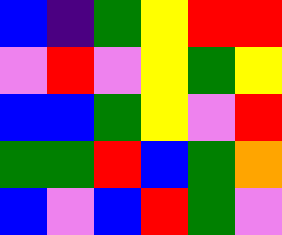[["blue", "indigo", "green", "yellow", "red", "red"], ["violet", "red", "violet", "yellow", "green", "yellow"], ["blue", "blue", "green", "yellow", "violet", "red"], ["green", "green", "red", "blue", "green", "orange"], ["blue", "violet", "blue", "red", "green", "violet"]]